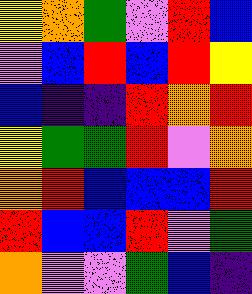[["yellow", "orange", "green", "violet", "red", "blue"], ["violet", "blue", "red", "blue", "red", "yellow"], ["blue", "indigo", "indigo", "red", "orange", "red"], ["yellow", "green", "green", "red", "violet", "orange"], ["orange", "red", "blue", "blue", "blue", "red"], ["red", "blue", "blue", "red", "violet", "green"], ["orange", "violet", "violet", "green", "blue", "indigo"]]